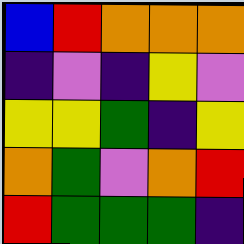[["blue", "red", "orange", "orange", "orange"], ["indigo", "violet", "indigo", "yellow", "violet"], ["yellow", "yellow", "green", "indigo", "yellow"], ["orange", "green", "violet", "orange", "red"], ["red", "green", "green", "green", "indigo"]]